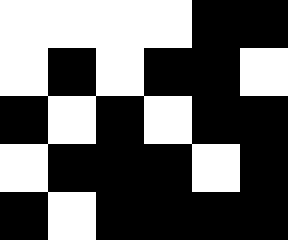[["white", "white", "white", "white", "black", "black"], ["white", "black", "white", "black", "black", "white"], ["black", "white", "black", "white", "black", "black"], ["white", "black", "black", "black", "white", "black"], ["black", "white", "black", "black", "black", "black"]]